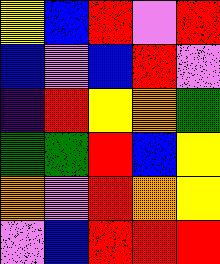[["yellow", "blue", "red", "violet", "red"], ["blue", "violet", "blue", "red", "violet"], ["indigo", "red", "yellow", "orange", "green"], ["green", "green", "red", "blue", "yellow"], ["orange", "violet", "red", "orange", "yellow"], ["violet", "blue", "red", "red", "red"]]